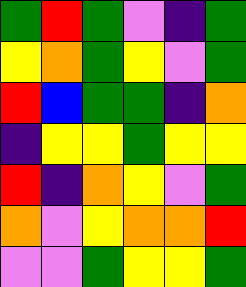[["green", "red", "green", "violet", "indigo", "green"], ["yellow", "orange", "green", "yellow", "violet", "green"], ["red", "blue", "green", "green", "indigo", "orange"], ["indigo", "yellow", "yellow", "green", "yellow", "yellow"], ["red", "indigo", "orange", "yellow", "violet", "green"], ["orange", "violet", "yellow", "orange", "orange", "red"], ["violet", "violet", "green", "yellow", "yellow", "green"]]